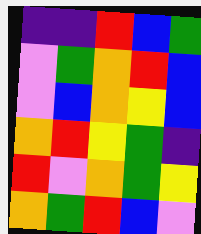[["indigo", "indigo", "red", "blue", "green"], ["violet", "green", "orange", "red", "blue"], ["violet", "blue", "orange", "yellow", "blue"], ["orange", "red", "yellow", "green", "indigo"], ["red", "violet", "orange", "green", "yellow"], ["orange", "green", "red", "blue", "violet"]]